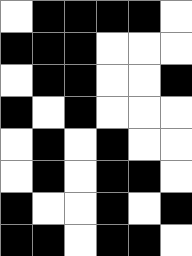[["white", "black", "black", "black", "black", "white"], ["black", "black", "black", "white", "white", "white"], ["white", "black", "black", "white", "white", "black"], ["black", "white", "black", "white", "white", "white"], ["white", "black", "white", "black", "white", "white"], ["white", "black", "white", "black", "black", "white"], ["black", "white", "white", "black", "white", "black"], ["black", "black", "white", "black", "black", "white"]]